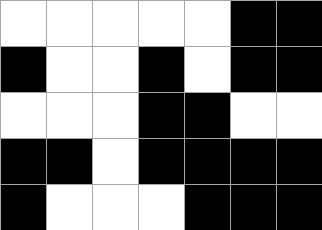[["white", "white", "white", "white", "white", "black", "black"], ["black", "white", "white", "black", "white", "black", "black"], ["white", "white", "white", "black", "black", "white", "white"], ["black", "black", "white", "black", "black", "black", "black"], ["black", "white", "white", "white", "black", "black", "black"]]